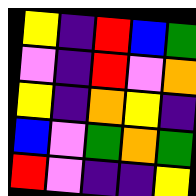[["yellow", "indigo", "red", "blue", "green"], ["violet", "indigo", "red", "violet", "orange"], ["yellow", "indigo", "orange", "yellow", "indigo"], ["blue", "violet", "green", "orange", "green"], ["red", "violet", "indigo", "indigo", "yellow"]]